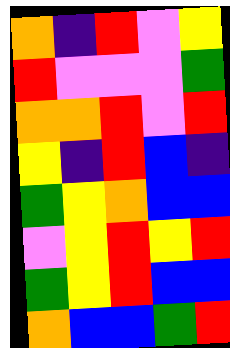[["orange", "indigo", "red", "violet", "yellow"], ["red", "violet", "violet", "violet", "green"], ["orange", "orange", "red", "violet", "red"], ["yellow", "indigo", "red", "blue", "indigo"], ["green", "yellow", "orange", "blue", "blue"], ["violet", "yellow", "red", "yellow", "red"], ["green", "yellow", "red", "blue", "blue"], ["orange", "blue", "blue", "green", "red"]]